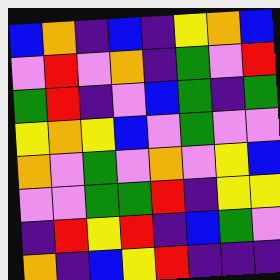[["blue", "orange", "indigo", "blue", "indigo", "yellow", "orange", "blue"], ["violet", "red", "violet", "orange", "indigo", "green", "violet", "red"], ["green", "red", "indigo", "violet", "blue", "green", "indigo", "green"], ["yellow", "orange", "yellow", "blue", "violet", "green", "violet", "violet"], ["orange", "violet", "green", "violet", "orange", "violet", "yellow", "blue"], ["violet", "violet", "green", "green", "red", "indigo", "yellow", "yellow"], ["indigo", "red", "yellow", "red", "indigo", "blue", "green", "violet"], ["orange", "indigo", "blue", "yellow", "red", "indigo", "indigo", "indigo"]]